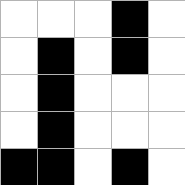[["white", "white", "white", "black", "white"], ["white", "black", "white", "black", "white"], ["white", "black", "white", "white", "white"], ["white", "black", "white", "white", "white"], ["black", "black", "white", "black", "white"]]